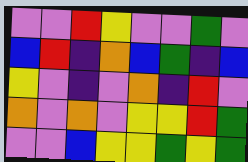[["violet", "violet", "red", "yellow", "violet", "violet", "green", "violet"], ["blue", "red", "indigo", "orange", "blue", "green", "indigo", "blue"], ["yellow", "violet", "indigo", "violet", "orange", "indigo", "red", "violet"], ["orange", "violet", "orange", "violet", "yellow", "yellow", "red", "green"], ["violet", "violet", "blue", "yellow", "yellow", "green", "yellow", "green"]]